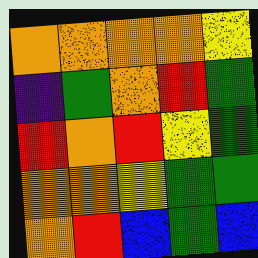[["orange", "orange", "orange", "orange", "yellow"], ["indigo", "green", "orange", "red", "green"], ["red", "orange", "red", "yellow", "green"], ["orange", "orange", "yellow", "green", "green"], ["orange", "red", "blue", "green", "blue"]]